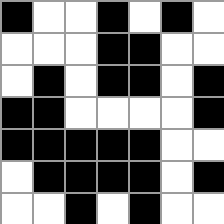[["black", "white", "white", "black", "white", "black", "white"], ["white", "white", "white", "black", "black", "white", "white"], ["white", "black", "white", "black", "black", "white", "black"], ["black", "black", "white", "white", "white", "white", "black"], ["black", "black", "black", "black", "black", "white", "white"], ["white", "black", "black", "black", "black", "white", "black"], ["white", "white", "black", "white", "black", "white", "white"]]